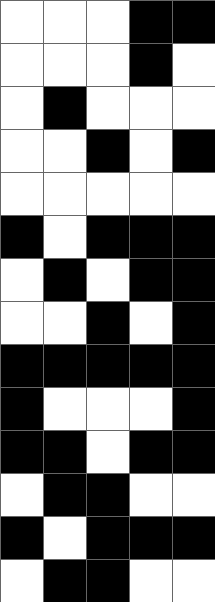[["white", "white", "white", "black", "black"], ["white", "white", "white", "black", "white"], ["white", "black", "white", "white", "white"], ["white", "white", "black", "white", "black"], ["white", "white", "white", "white", "white"], ["black", "white", "black", "black", "black"], ["white", "black", "white", "black", "black"], ["white", "white", "black", "white", "black"], ["black", "black", "black", "black", "black"], ["black", "white", "white", "white", "black"], ["black", "black", "white", "black", "black"], ["white", "black", "black", "white", "white"], ["black", "white", "black", "black", "black"], ["white", "black", "black", "white", "white"]]